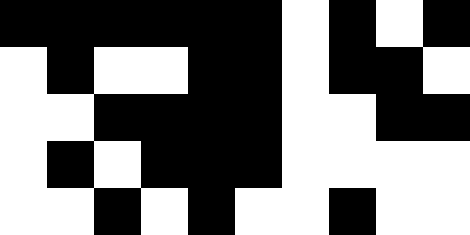[["black", "black", "black", "black", "black", "black", "white", "black", "white", "black"], ["white", "black", "white", "white", "black", "black", "white", "black", "black", "white"], ["white", "white", "black", "black", "black", "black", "white", "white", "black", "black"], ["white", "black", "white", "black", "black", "black", "white", "white", "white", "white"], ["white", "white", "black", "white", "black", "white", "white", "black", "white", "white"]]